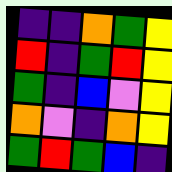[["indigo", "indigo", "orange", "green", "yellow"], ["red", "indigo", "green", "red", "yellow"], ["green", "indigo", "blue", "violet", "yellow"], ["orange", "violet", "indigo", "orange", "yellow"], ["green", "red", "green", "blue", "indigo"]]